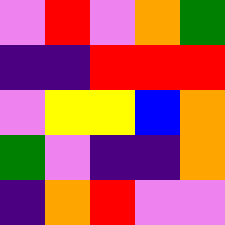[["violet", "red", "violet", "orange", "green"], ["indigo", "indigo", "red", "red", "red"], ["violet", "yellow", "yellow", "blue", "orange"], ["green", "violet", "indigo", "indigo", "orange"], ["indigo", "orange", "red", "violet", "violet"]]